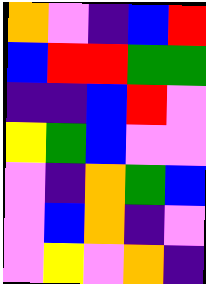[["orange", "violet", "indigo", "blue", "red"], ["blue", "red", "red", "green", "green"], ["indigo", "indigo", "blue", "red", "violet"], ["yellow", "green", "blue", "violet", "violet"], ["violet", "indigo", "orange", "green", "blue"], ["violet", "blue", "orange", "indigo", "violet"], ["violet", "yellow", "violet", "orange", "indigo"]]